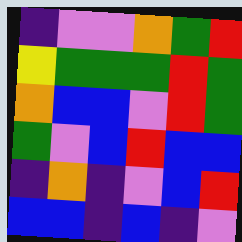[["indigo", "violet", "violet", "orange", "green", "red"], ["yellow", "green", "green", "green", "red", "green"], ["orange", "blue", "blue", "violet", "red", "green"], ["green", "violet", "blue", "red", "blue", "blue"], ["indigo", "orange", "indigo", "violet", "blue", "red"], ["blue", "blue", "indigo", "blue", "indigo", "violet"]]